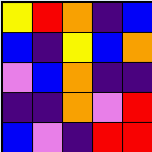[["yellow", "red", "orange", "indigo", "blue"], ["blue", "indigo", "yellow", "blue", "orange"], ["violet", "blue", "orange", "indigo", "indigo"], ["indigo", "indigo", "orange", "violet", "red"], ["blue", "violet", "indigo", "red", "red"]]